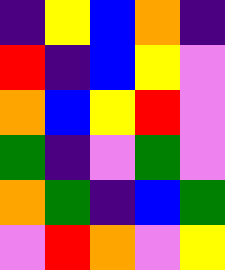[["indigo", "yellow", "blue", "orange", "indigo"], ["red", "indigo", "blue", "yellow", "violet"], ["orange", "blue", "yellow", "red", "violet"], ["green", "indigo", "violet", "green", "violet"], ["orange", "green", "indigo", "blue", "green"], ["violet", "red", "orange", "violet", "yellow"]]